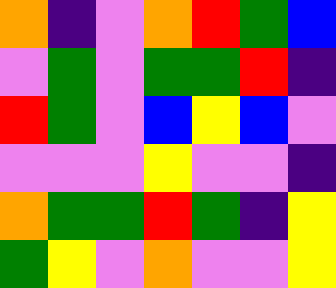[["orange", "indigo", "violet", "orange", "red", "green", "blue"], ["violet", "green", "violet", "green", "green", "red", "indigo"], ["red", "green", "violet", "blue", "yellow", "blue", "violet"], ["violet", "violet", "violet", "yellow", "violet", "violet", "indigo"], ["orange", "green", "green", "red", "green", "indigo", "yellow"], ["green", "yellow", "violet", "orange", "violet", "violet", "yellow"]]